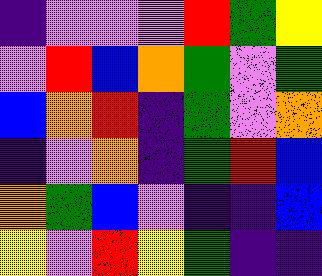[["indigo", "violet", "violet", "violet", "red", "green", "yellow"], ["violet", "red", "blue", "orange", "green", "violet", "green"], ["blue", "orange", "red", "indigo", "green", "violet", "orange"], ["indigo", "violet", "orange", "indigo", "green", "red", "blue"], ["orange", "green", "blue", "violet", "indigo", "indigo", "blue"], ["yellow", "violet", "red", "yellow", "green", "indigo", "indigo"]]